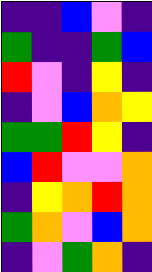[["indigo", "indigo", "blue", "violet", "indigo"], ["green", "indigo", "indigo", "green", "blue"], ["red", "violet", "indigo", "yellow", "indigo"], ["indigo", "violet", "blue", "orange", "yellow"], ["green", "green", "red", "yellow", "indigo"], ["blue", "red", "violet", "violet", "orange"], ["indigo", "yellow", "orange", "red", "orange"], ["green", "orange", "violet", "blue", "orange"], ["indigo", "violet", "green", "orange", "indigo"]]